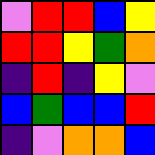[["violet", "red", "red", "blue", "yellow"], ["red", "red", "yellow", "green", "orange"], ["indigo", "red", "indigo", "yellow", "violet"], ["blue", "green", "blue", "blue", "red"], ["indigo", "violet", "orange", "orange", "blue"]]